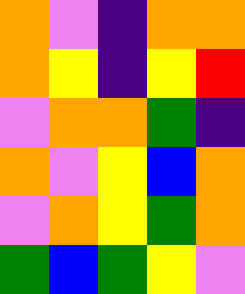[["orange", "violet", "indigo", "orange", "orange"], ["orange", "yellow", "indigo", "yellow", "red"], ["violet", "orange", "orange", "green", "indigo"], ["orange", "violet", "yellow", "blue", "orange"], ["violet", "orange", "yellow", "green", "orange"], ["green", "blue", "green", "yellow", "violet"]]